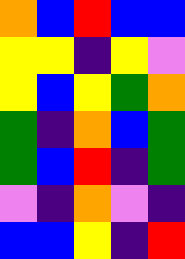[["orange", "blue", "red", "blue", "blue"], ["yellow", "yellow", "indigo", "yellow", "violet"], ["yellow", "blue", "yellow", "green", "orange"], ["green", "indigo", "orange", "blue", "green"], ["green", "blue", "red", "indigo", "green"], ["violet", "indigo", "orange", "violet", "indigo"], ["blue", "blue", "yellow", "indigo", "red"]]